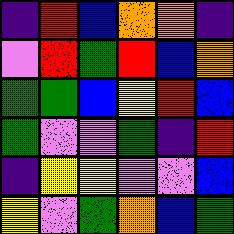[["indigo", "red", "blue", "orange", "orange", "indigo"], ["violet", "red", "green", "red", "blue", "orange"], ["green", "green", "blue", "yellow", "red", "blue"], ["green", "violet", "violet", "green", "indigo", "red"], ["indigo", "yellow", "yellow", "violet", "violet", "blue"], ["yellow", "violet", "green", "orange", "blue", "green"]]